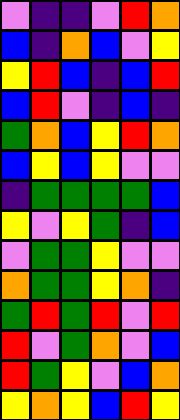[["violet", "indigo", "indigo", "violet", "red", "orange"], ["blue", "indigo", "orange", "blue", "violet", "yellow"], ["yellow", "red", "blue", "indigo", "blue", "red"], ["blue", "red", "violet", "indigo", "blue", "indigo"], ["green", "orange", "blue", "yellow", "red", "orange"], ["blue", "yellow", "blue", "yellow", "violet", "violet"], ["indigo", "green", "green", "green", "green", "blue"], ["yellow", "violet", "yellow", "green", "indigo", "blue"], ["violet", "green", "green", "yellow", "violet", "violet"], ["orange", "green", "green", "yellow", "orange", "indigo"], ["green", "red", "green", "red", "violet", "red"], ["red", "violet", "green", "orange", "violet", "blue"], ["red", "green", "yellow", "violet", "blue", "orange"], ["yellow", "orange", "yellow", "blue", "red", "yellow"]]